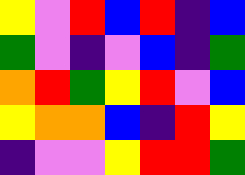[["yellow", "violet", "red", "blue", "red", "indigo", "blue"], ["green", "violet", "indigo", "violet", "blue", "indigo", "green"], ["orange", "red", "green", "yellow", "red", "violet", "blue"], ["yellow", "orange", "orange", "blue", "indigo", "red", "yellow"], ["indigo", "violet", "violet", "yellow", "red", "red", "green"]]